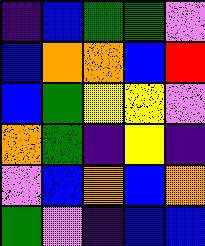[["indigo", "blue", "green", "green", "violet"], ["blue", "orange", "orange", "blue", "red"], ["blue", "green", "yellow", "yellow", "violet"], ["orange", "green", "indigo", "yellow", "indigo"], ["violet", "blue", "orange", "blue", "orange"], ["green", "violet", "indigo", "blue", "blue"]]